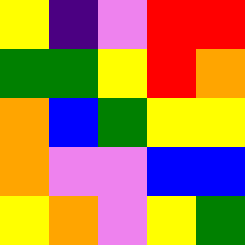[["yellow", "indigo", "violet", "red", "red"], ["green", "green", "yellow", "red", "orange"], ["orange", "blue", "green", "yellow", "yellow"], ["orange", "violet", "violet", "blue", "blue"], ["yellow", "orange", "violet", "yellow", "green"]]